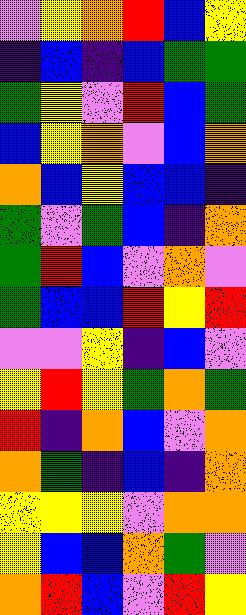[["violet", "yellow", "orange", "red", "blue", "yellow"], ["indigo", "blue", "indigo", "blue", "green", "green"], ["green", "yellow", "violet", "red", "blue", "green"], ["blue", "yellow", "orange", "violet", "blue", "orange"], ["orange", "blue", "yellow", "blue", "blue", "indigo"], ["green", "violet", "green", "blue", "indigo", "orange"], ["green", "red", "blue", "violet", "orange", "violet"], ["green", "blue", "blue", "red", "yellow", "red"], ["violet", "violet", "yellow", "indigo", "blue", "violet"], ["yellow", "red", "yellow", "green", "orange", "green"], ["red", "indigo", "orange", "blue", "violet", "orange"], ["orange", "green", "indigo", "blue", "indigo", "orange"], ["yellow", "yellow", "yellow", "violet", "orange", "orange"], ["yellow", "blue", "blue", "orange", "green", "violet"], ["orange", "red", "blue", "violet", "red", "yellow"]]